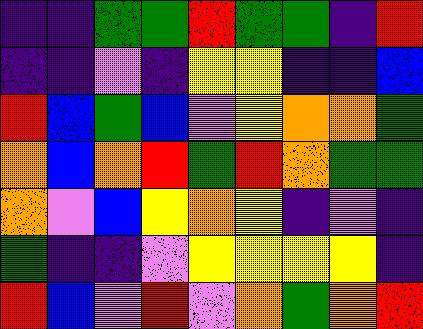[["indigo", "indigo", "green", "green", "red", "green", "green", "indigo", "red"], ["indigo", "indigo", "violet", "indigo", "yellow", "yellow", "indigo", "indigo", "blue"], ["red", "blue", "green", "blue", "violet", "yellow", "orange", "orange", "green"], ["orange", "blue", "orange", "red", "green", "red", "orange", "green", "green"], ["orange", "violet", "blue", "yellow", "orange", "yellow", "indigo", "violet", "indigo"], ["green", "indigo", "indigo", "violet", "yellow", "yellow", "yellow", "yellow", "indigo"], ["red", "blue", "violet", "red", "violet", "orange", "green", "orange", "red"]]